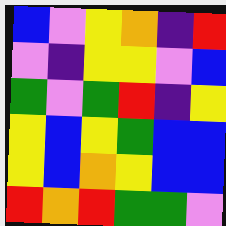[["blue", "violet", "yellow", "orange", "indigo", "red"], ["violet", "indigo", "yellow", "yellow", "violet", "blue"], ["green", "violet", "green", "red", "indigo", "yellow"], ["yellow", "blue", "yellow", "green", "blue", "blue"], ["yellow", "blue", "orange", "yellow", "blue", "blue"], ["red", "orange", "red", "green", "green", "violet"]]